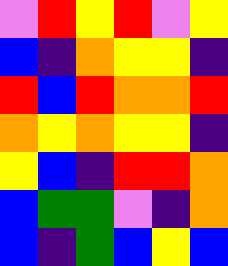[["violet", "red", "yellow", "red", "violet", "yellow"], ["blue", "indigo", "orange", "yellow", "yellow", "indigo"], ["red", "blue", "red", "orange", "orange", "red"], ["orange", "yellow", "orange", "yellow", "yellow", "indigo"], ["yellow", "blue", "indigo", "red", "red", "orange"], ["blue", "green", "green", "violet", "indigo", "orange"], ["blue", "indigo", "green", "blue", "yellow", "blue"]]